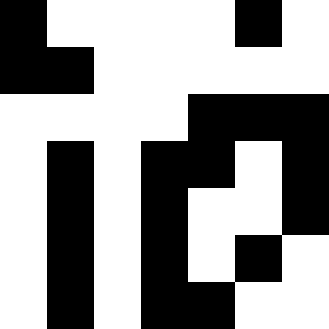[["black", "white", "white", "white", "white", "black", "white"], ["black", "black", "white", "white", "white", "white", "white"], ["white", "white", "white", "white", "black", "black", "black"], ["white", "black", "white", "black", "black", "white", "black"], ["white", "black", "white", "black", "white", "white", "black"], ["white", "black", "white", "black", "white", "black", "white"], ["white", "black", "white", "black", "black", "white", "white"]]